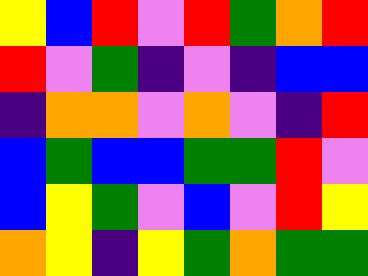[["yellow", "blue", "red", "violet", "red", "green", "orange", "red"], ["red", "violet", "green", "indigo", "violet", "indigo", "blue", "blue"], ["indigo", "orange", "orange", "violet", "orange", "violet", "indigo", "red"], ["blue", "green", "blue", "blue", "green", "green", "red", "violet"], ["blue", "yellow", "green", "violet", "blue", "violet", "red", "yellow"], ["orange", "yellow", "indigo", "yellow", "green", "orange", "green", "green"]]